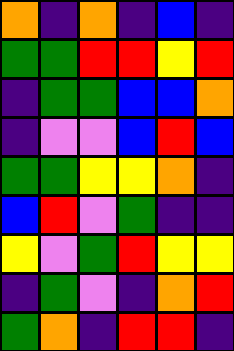[["orange", "indigo", "orange", "indigo", "blue", "indigo"], ["green", "green", "red", "red", "yellow", "red"], ["indigo", "green", "green", "blue", "blue", "orange"], ["indigo", "violet", "violet", "blue", "red", "blue"], ["green", "green", "yellow", "yellow", "orange", "indigo"], ["blue", "red", "violet", "green", "indigo", "indigo"], ["yellow", "violet", "green", "red", "yellow", "yellow"], ["indigo", "green", "violet", "indigo", "orange", "red"], ["green", "orange", "indigo", "red", "red", "indigo"]]